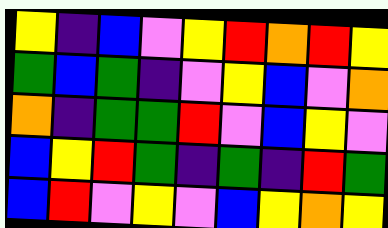[["yellow", "indigo", "blue", "violet", "yellow", "red", "orange", "red", "yellow"], ["green", "blue", "green", "indigo", "violet", "yellow", "blue", "violet", "orange"], ["orange", "indigo", "green", "green", "red", "violet", "blue", "yellow", "violet"], ["blue", "yellow", "red", "green", "indigo", "green", "indigo", "red", "green"], ["blue", "red", "violet", "yellow", "violet", "blue", "yellow", "orange", "yellow"]]